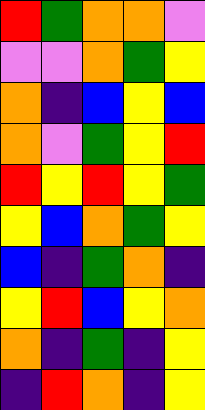[["red", "green", "orange", "orange", "violet"], ["violet", "violet", "orange", "green", "yellow"], ["orange", "indigo", "blue", "yellow", "blue"], ["orange", "violet", "green", "yellow", "red"], ["red", "yellow", "red", "yellow", "green"], ["yellow", "blue", "orange", "green", "yellow"], ["blue", "indigo", "green", "orange", "indigo"], ["yellow", "red", "blue", "yellow", "orange"], ["orange", "indigo", "green", "indigo", "yellow"], ["indigo", "red", "orange", "indigo", "yellow"]]